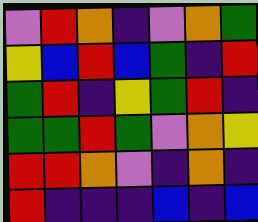[["violet", "red", "orange", "indigo", "violet", "orange", "green"], ["yellow", "blue", "red", "blue", "green", "indigo", "red"], ["green", "red", "indigo", "yellow", "green", "red", "indigo"], ["green", "green", "red", "green", "violet", "orange", "yellow"], ["red", "red", "orange", "violet", "indigo", "orange", "indigo"], ["red", "indigo", "indigo", "indigo", "blue", "indigo", "blue"]]